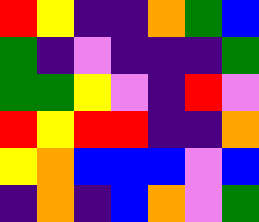[["red", "yellow", "indigo", "indigo", "orange", "green", "blue"], ["green", "indigo", "violet", "indigo", "indigo", "indigo", "green"], ["green", "green", "yellow", "violet", "indigo", "red", "violet"], ["red", "yellow", "red", "red", "indigo", "indigo", "orange"], ["yellow", "orange", "blue", "blue", "blue", "violet", "blue"], ["indigo", "orange", "indigo", "blue", "orange", "violet", "green"]]